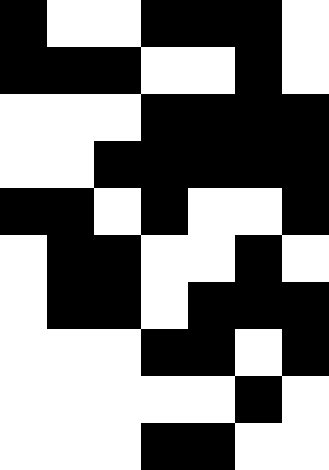[["black", "white", "white", "black", "black", "black", "white"], ["black", "black", "black", "white", "white", "black", "white"], ["white", "white", "white", "black", "black", "black", "black"], ["white", "white", "black", "black", "black", "black", "black"], ["black", "black", "white", "black", "white", "white", "black"], ["white", "black", "black", "white", "white", "black", "white"], ["white", "black", "black", "white", "black", "black", "black"], ["white", "white", "white", "black", "black", "white", "black"], ["white", "white", "white", "white", "white", "black", "white"], ["white", "white", "white", "black", "black", "white", "white"]]